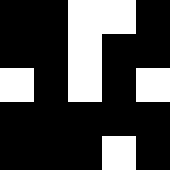[["black", "black", "white", "white", "black"], ["black", "black", "white", "black", "black"], ["white", "black", "white", "black", "white"], ["black", "black", "black", "black", "black"], ["black", "black", "black", "white", "black"]]